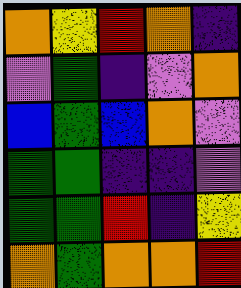[["orange", "yellow", "red", "orange", "indigo"], ["violet", "green", "indigo", "violet", "orange"], ["blue", "green", "blue", "orange", "violet"], ["green", "green", "indigo", "indigo", "violet"], ["green", "green", "red", "indigo", "yellow"], ["orange", "green", "orange", "orange", "red"]]